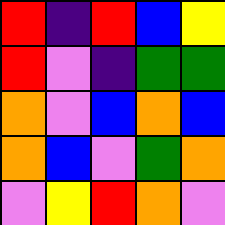[["red", "indigo", "red", "blue", "yellow"], ["red", "violet", "indigo", "green", "green"], ["orange", "violet", "blue", "orange", "blue"], ["orange", "blue", "violet", "green", "orange"], ["violet", "yellow", "red", "orange", "violet"]]